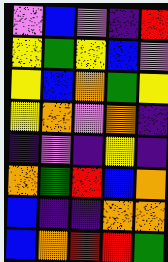[["violet", "blue", "violet", "indigo", "red"], ["yellow", "green", "yellow", "blue", "violet"], ["yellow", "blue", "orange", "green", "yellow"], ["yellow", "orange", "violet", "orange", "indigo"], ["indigo", "violet", "indigo", "yellow", "indigo"], ["orange", "green", "red", "blue", "orange"], ["blue", "indigo", "indigo", "orange", "orange"], ["blue", "orange", "red", "red", "green"]]